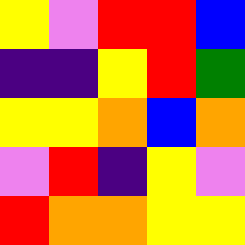[["yellow", "violet", "red", "red", "blue"], ["indigo", "indigo", "yellow", "red", "green"], ["yellow", "yellow", "orange", "blue", "orange"], ["violet", "red", "indigo", "yellow", "violet"], ["red", "orange", "orange", "yellow", "yellow"]]